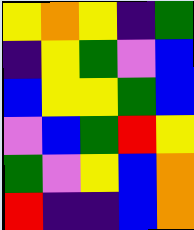[["yellow", "orange", "yellow", "indigo", "green"], ["indigo", "yellow", "green", "violet", "blue"], ["blue", "yellow", "yellow", "green", "blue"], ["violet", "blue", "green", "red", "yellow"], ["green", "violet", "yellow", "blue", "orange"], ["red", "indigo", "indigo", "blue", "orange"]]